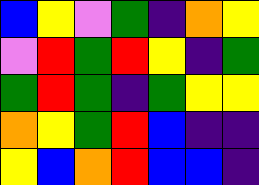[["blue", "yellow", "violet", "green", "indigo", "orange", "yellow"], ["violet", "red", "green", "red", "yellow", "indigo", "green"], ["green", "red", "green", "indigo", "green", "yellow", "yellow"], ["orange", "yellow", "green", "red", "blue", "indigo", "indigo"], ["yellow", "blue", "orange", "red", "blue", "blue", "indigo"]]